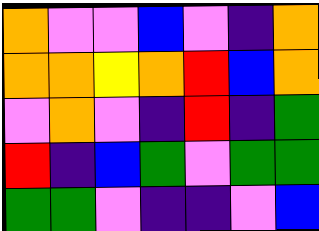[["orange", "violet", "violet", "blue", "violet", "indigo", "orange"], ["orange", "orange", "yellow", "orange", "red", "blue", "orange"], ["violet", "orange", "violet", "indigo", "red", "indigo", "green"], ["red", "indigo", "blue", "green", "violet", "green", "green"], ["green", "green", "violet", "indigo", "indigo", "violet", "blue"]]